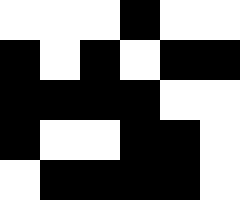[["white", "white", "white", "black", "white", "white"], ["black", "white", "black", "white", "black", "black"], ["black", "black", "black", "black", "white", "white"], ["black", "white", "white", "black", "black", "white"], ["white", "black", "black", "black", "black", "white"]]